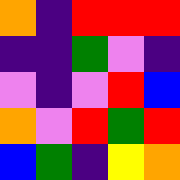[["orange", "indigo", "red", "red", "red"], ["indigo", "indigo", "green", "violet", "indigo"], ["violet", "indigo", "violet", "red", "blue"], ["orange", "violet", "red", "green", "red"], ["blue", "green", "indigo", "yellow", "orange"]]